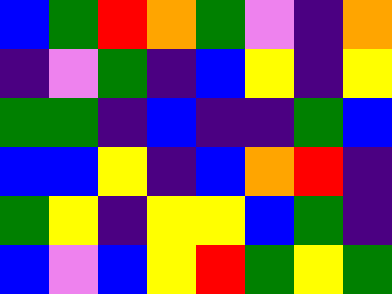[["blue", "green", "red", "orange", "green", "violet", "indigo", "orange"], ["indigo", "violet", "green", "indigo", "blue", "yellow", "indigo", "yellow"], ["green", "green", "indigo", "blue", "indigo", "indigo", "green", "blue"], ["blue", "blue", "yellow", "indigo", "blue", "orange", "red", "indigo"], ["green", "yellow", "indigo", "yellow", "yellow", "blue", "green", "indigo"], ["blue", "violet", "blue", "yellow", "red", "green", "yellow", "green"]]